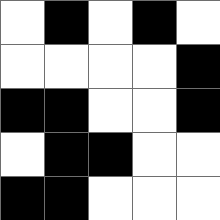[["white", "black", "white", "black", "white"], ["white", "white", "white", "white", "black"], ["black", "black", "white", "white", "black"], ["white", "black", "black", "white", "white"], ["black", "black", "white", "white", "white"]]